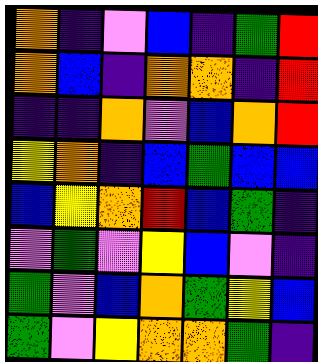[["orange", "indigo", "violet", "blue", "indigo", "green", "red"], ["orange", "blue", "indigo", "orange", "orange", "indigo", "red"], ["indigo", "indigo", "orange", "violet", "blue", "orange", "red"], ["yellow", "orange", "indigo", "blue", "green", "blue", "blue"], ["blue", "yellow", "orange", "red", "blue", "green", "indigo"], ["violet", "green", "violet", "yellow", "blue", "violet", "indigo"], ["green", "violet", "blue", "orange", "green", "yellow", "blue"], ["green", "violet", "yellow", "orange", "orange", "green", "indigo"]]